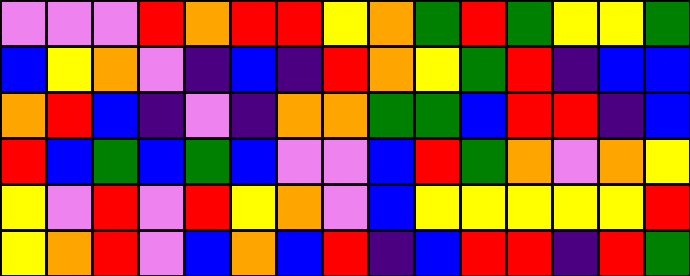[["violet", "violet", "violet", "red", "orange", "red", "red", "yellow", "orange", "green", "red", "green", "yellow", "yellow", "green"], ["blue", "yellow", "orange", "violet", "indigo", "blue", "indigo", "red", "orange", "yellow", "green", "red", "indigo", "blue", "blue"], ["orange", "red", "blue", "indigo", "violet", "indigo", "orange", "orange", "green", "green", "blue", "red", "red", "indigo", "blue"], ["red", "blue", "green", "blue", "green", "blue", "violet", "violet", "blue", "red", "green", "orange", "violet", "orange", "yellow"], ["yellow", "violet", "red", "violet", "red", "yellow", "orange", "violet", "blue", "yellow", "yellow", "yellow", "yellow", "yellow", "red"], ["yellow", "orange", "red", "violet", "blue", "orange", "blue", "red", "indigo", "blue", "red", "red", "indigo", "red", "green"]]